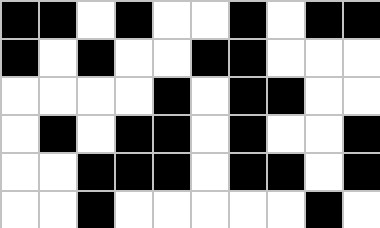[["black", "black", "white", "black", "white", "white", "black", "white", "black", "black"], ["black", "white", "black", "white", "white", "black", "black", "white", "white", "white"], ["white", "white", "white", "white", "black", "white", "black", "black", "white", "white"], ["white", "black", "white", "black", "black", "white", "black", "white", "white", "black"], ["white", "white", "black", "black", "black", "white", "black", "black", "white", "black"], ["white", "white", "black", "white", "white", "white", "white", "white", "black", "white"]]